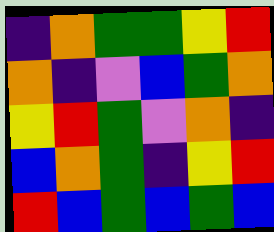[["indigo", "orange", "green", "green", "yellow", "red"], ["orange", "indigo", "violet", "blue", "green", "orange"], ["yellow", "red", "green", "violet", "orange", "indigo"], ["blue", "orange", "green", "indigo", "yellow", "red"], ["red", "blue", "green", "blue", "green", "blue"]]